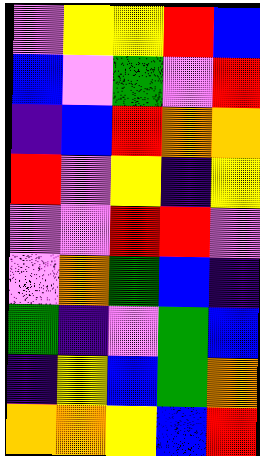[["violet", "yellow", "yellow", "red", "blue"], ["blue", "violet", "green", "violet", "red"], ["indigo", "blue", "red", "orange", "orange"], ["red", "violet", "yellow", "indigo", "yellow"], ["violet", "violet", "red", "red", "violet"], ["violet", "orange", "green", "blue", "indigo"], ["green", "indigo", "violet", "green", "blue"], ["indigo", "yellow", "blue", "green", "orange"], ["orange", "orange", "yellow", "blue", "red"]]